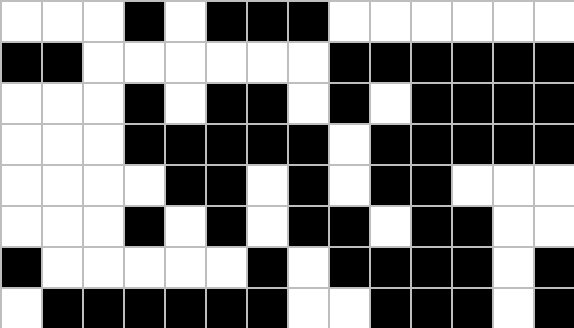[["white", "white", "white", "black", "white", "black", "black", "black", "white", "white", "white", "white", "white", "white"], ["black", "black", "white", "white", "white", "white", "white", "white", "black", "black", "black", "black", "black", "black"], ["white", "white", "white", "black", "white", "black", "black", "white", "black", "white", "black", "black", "black", "black"], ["white", "white", "white", "black", "black", "black", "black", "black", "white", "black", "black", "black", "black", "black"], ["white", "white", "white", "white", "black", "black", "white", "black", "white", "black", "black", "white", "white", "white"], ["white", "white", "white", "black", "white", "black", "white", "black", "black", "white", "black", "black", "white", "white"], ["black", "white", "white", "white", "white", "white", "black", "white", "black", "black", "black", "black", "white", "black"], ["white", "black", "black", "black", "black", "black", "black", "white", "white", "black", "black", "black", "white", "black"]]